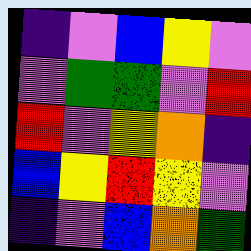[["indigo", "violet", "blue", "yellow", "violet"], ["violet", "green", "green", "violet", "red"], ["red", "violet", "yellow", "orange", "indigo"], ["blue", "yellow", "red", "yellow", "violet"], ["indigo", "violet", "blue", "orange", "green"]]